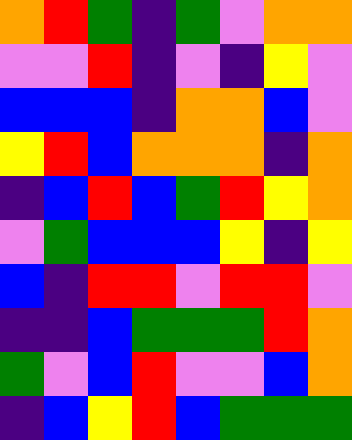[["orange", "red", "green", "indigo", "green", "violet", "orange", "orange"], ["violet", "violet", "red", "indigo", "violet", "indigo", "yellow", "violet"], ["blue", "blue", "blue", "indigo", "orange", "orange", "blue", "violet"], ["yellow", "red", "blue", "orange", "orange", "orange", "indigo", "orange"], ["indigo", "blue", "red", "blue", "green", "red", "yellow", "orange"], ["violet", "green", "blue", "blue", "blue", "yellow", "indigo", "yellow"], ["blue", "indigo", "red", "red", "violet", "red", "red", "violet"], ["indigo", "indigo", "blue", "green", "green", "green", "red", "orange"], ["green", "violet", "blue", "red", "violet", "violet", "blue", "orange"], ["indigo", "blue", "yellow", "red", "blue", "green", "green", "green"]]